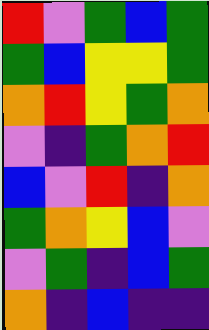[["red", "violet", "green", "blue", "green"], ["green", "blue", "yellow", "yellow", "green"], ["orange", "red", "yellow", "green", "orange"], ["violet", "indigo", "green", "orange", "red"], ["blue", "violet", "red", "indigo", "orange"], ["green", "orange", "yellow", "blue", "violet"], ["violet", "green", "indigo", "blue", "green"], ["orange", "indigo", "blue", "indigo", "indigo"]]